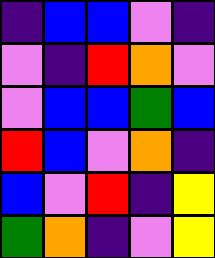[["indigo", "blue", "blue", "violet", "indigo"], ["violet", "indigo", "red", "orange", "violet"], ["violet", "blue", "blue", "green", "blue"], ["red", "blue", "violet", "orange", "indigo"], ["blue", "violet", "red", "indigo", "yellow"], ["green", "orange", "indigo", "violet", "yellow"]]